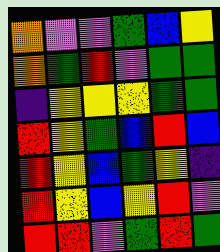[["orange", "violet", "violet", "green", "blue", "yellow"], ["orange", "green", "red", "violet", "green", "green"], ["indigo", "yellow", "yellow", "yellow", "green", "green"], ["red", "yellow", "green", "blue", "red", "blue"], ["red", "yellow", "blue", "green", "yellow", "indigo"], ["red", "yellow", "blue", "yellow", "red", "violet"], ["red", "red", "violet", "green", "red", "green"]]